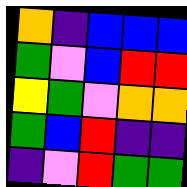[["orange", "indigo", "blue", "blue", "blue"], ["green", "violet", "blue", "red", "red"], ["yellow", "green", "violet", "orange", "orange"], ["green", "blue", "red", "indigo", "indigo"], ["indigo", "violet", "red", "green", "green"]]